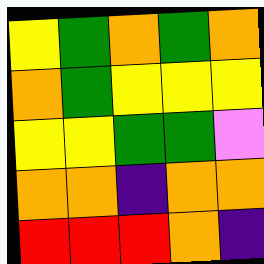[["yellow", "green", "orange", "green", "orange"], ["orange", "green", "yellow", "yellow", "yellow"], ["yellow", "yellow", "green", "green", "violet"], ["orange", "orange", "indigo", "orange", "orange"], ["red", "red", "red", "orange", "indigo"]]